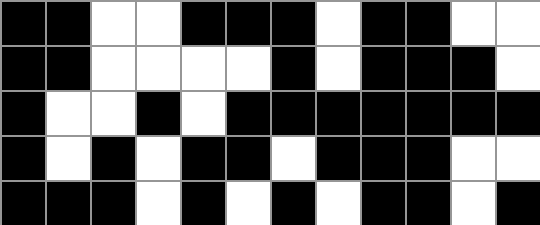[["black", "black", "white", "white", "black", "black", "black", "white", "black", "black", "white", "white"], ["black", "black", "white", "white", "white", "white", "black", "white", "black", "black", "black", "white"], ["black", "white", "white", "black", "white", "black", "black", "black", "black", "black", "black", "black"], ["black", "white", "black", "white", "black", "black", "white", "black", "black", "black", "white", "white"], ["black", "black", "black", "white", "black", "white", "black", "white", "black", "black", "white", "black"]]